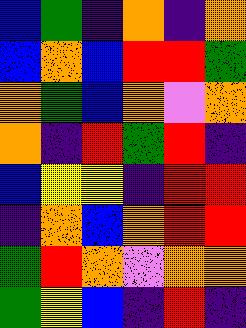[["blue", "green", "indigo", "orange", "indigo", "orange"], ["blue", "orange", "blue", "red", "red", "green"], ["orange", "green", "blue", "orange", "violet", "orange"], ["orange", "indigo", "red", "green", "red", "indigo"], ["blue", "yellow", "yellow", "indigo", "red", "red"], ["indigo", "orange", "blue", "orange", "red", "red"], ["green", "red", "orange", "violet", "orange", "orange"], ["green", "yellow", "blue", "indigo", "red", "indigo"]]